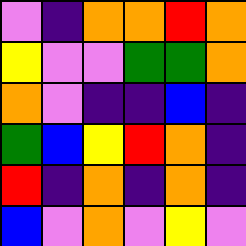[["violet", "indigo", "orange", "orange", "red", "orange"], ["yellow", "violet", "violet", "green", "green", "orange"], ["orange", "violet", "indigo", "indigo", "blue", "indigo"], ["green", "blue", "yellow", "red", "orange", "indigo"], ["red", "indigo", "orange", "indigo", "orange", "indigo"], ["blue", "violet", "orange", "violet", "yellow", "violet"]]